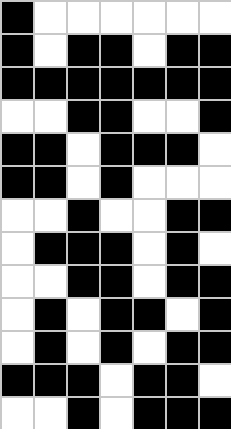[["black", "white", "white", "white", "white", "white", "white"], ["black", "white", "black", "black", "white", "black", "black"], ["black", "black", "black", "black", "black", "black", "black"], ["white", "white", "black", "black", "white", "white", "black"], ["black", "black", "white", "black", "black", "black", "white"], ["black", "black", "white", "black", "white", "white", "white"], ["white", "white", "black", "white", "white", "black", "black"], ["white", "black", "black", "black", "white", "black", "white"], ["white", "white", "black", "black", "white", "black", "black"], ["white", "black", "white", "black", "black", "white", "black"], ["white", "black", "white", "black", "white", "black", "black"], ["black", "black", "black", "white", "black", "black", "white"], ["white", "white", "black", "white", "black", "black", "black"]]